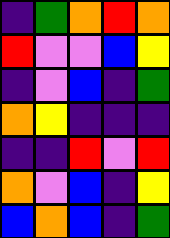[["indigo", "green", "orange", "red", "orange"], ["red", "violet", "violet", "blue", "yellow"], ["indigo", "violet", "blue", "indigo", "green"], ["orange", "yellow", "indigo", "indigo", "indigo"], ["indigo", "indigo", "red", "violet", "red"], ["orange", "violet", "blue", "indigo", "yellow"], ["blue", "orange", "blue", "indigo", "green"]]